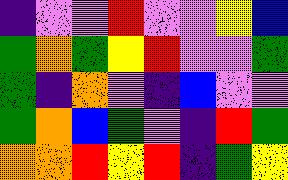[["indigo", "violet", "violet", "red", "violet", "violet", "yellow", "blue"], ["green", "orange", "green", "yellow", "red", "violet", "violet", "green"], ["green", "indigo", "orange", "violet", "indigo", "blue", "violet", "violet"], ["green", "orange", "blue", "green", "violet", "indigo", "red", "green"], ["orange", "orange", "red", "yellow", "red", "indigo", "green", "yellow"]]